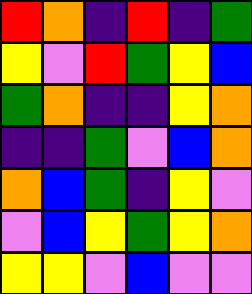[["red", "orange", "indigo", "red", "indigo", "green"], ["yellow", "violet", "red", "green", "yellow", "blue"], ["green", "orange", "indigo", "indigo", "yellow", "orange"], ["indigo", "indigo", "green", "violet", "blue", "orange"], ["orange", "blue", "green", "indigo", "yellow", "violet"], ["violet", "blue", "yellow", "green", "yellow", "orange"], ["yellow", "yellow", "violet", "blue", "violet", "violet"]]